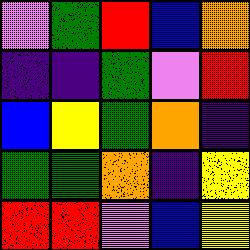[["violet", "green", "red", "blue", "orange"], ["indigo", "indigo", "green", "violet", "red"], ["blue", "yellow", "green", "orange", "indigo"], ["green", "green", "orange", "indigo", "yellow"], ["red", "red", "violet", "blue", "yellow"]]